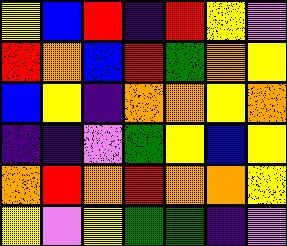[["yellow", "blue", "red", "indigo", "red", "yellow", "violet"], ["red", "orange", "blue", "red", "green", "orange", "yellow"], ["blue", "yellow", "indigo", "orange", "orange", "yellow", "orange"], ["indigo", "indigo", "violet", "green", "yellow", "blue", "yellow"], ["orange", "red", "orange", "red", "orange", "orange", "yellow"], ["yellow", "violet", "yellow", "green", "green", "indigo", "violet"]]